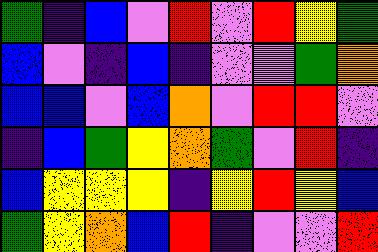[["green", "indigo", "blue", "violet", "red", "violet", "red", "yellow", "green"], ["blue", "violet", "indigo", "blue", "indigo", "violet", "violet", "green", "orange"], ["blue", "blue", "violet", "blue", "orange", "violet", "red", "red", "violet"], ["indigo", "blue", "green", "yellow", "orange", "green", "violet", "red", "indigo"], ["blue", "yellow", "yellow", "yellow", "indigo", "yellow", "red", "yellow", "blue"], ["green", "yellow", "orange", "blue", "red", "indigo", "violet", "violet", "red"]]